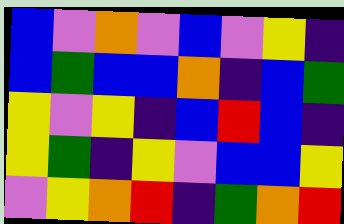[["blue", "violet", "orange", "violet", "blue", "violet", "yellow", "indigo"], ["blue", "green", "blue", "blue", "orange", "indigo", "blue", "green"], ["yellow", "violet", "yellow", "indigo", "blue", "red", "blue", "indigo"], ["yellow", "green", "indigo", "yellow", "violet", "blue", "blue", "yellow"], ["violet", "yellow", "orange", "red", "indigo", "green", "orange", "red"]]